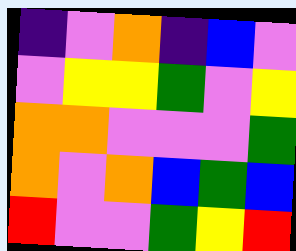[["indigo", "violet", "orange", "indigo", "blue", "violet"], ["violet", "yellow", "yellow", "green", "violet", "yellow"], ["orange", "orange", "violet", "violet", "violet", "green"], ["orange", "violet", "orange", "blue", "green", "blue"], ["red", "violet", "violet", "green", "yellow", "red"]]